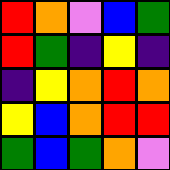[["red", "orange", "violet", "blue", "green"], ["red", "green", "indigo", "yellow", "indigo"], ["indigo", "yellow", "orange", "red", "orange"], ["yellow", "blue", "orange", "red", "red"], ["green", "blue", "green", "orange", "violet"]]